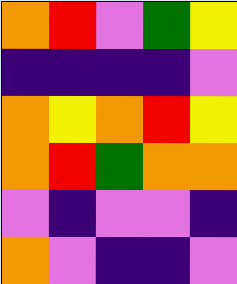[["orange", "red", "violet", "green", "yellow"], ["indigo", "indigo", "indigo", "indigo", "violet"], ["orange", "yellow", "orange", "red", "yellow"], ["orange", "red", "green", "orange", "orange"], ["violet", "indigo", "violet", "violet", "indigo"], ["orange", "violet", "indigo", "indigo", "violet"]]